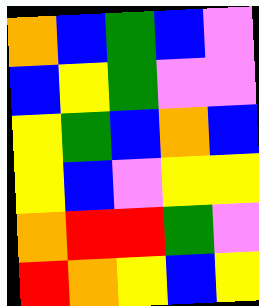[["orange", "blue", "green", "blue", "violet"], ["blue", "yellow", "green", "violet", "violet"], ["yellow", "green", "blue", "orange", "blue"], ["yellow", "blue", "violet", "yellow", "yellow"], ["orange", "red", "red", "green", "violet"], ["red", "orange", "yellow", "blue", "yellow"]]